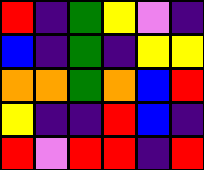[["red", "indigo", "green", "yellow", "violet", "indigo"], ["blue", "indigo", "green", "indigo", "yellow", "yellow"], ["orange", "orange", "green", "orange", "blue", "red"], ["yellow", "indigo", "indigo", "red", "blue", "indigo"], ["red", "violet", "red", "red", "indigo", "red"]]